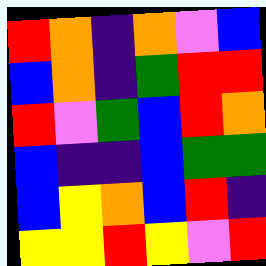[["red", "orange", "indigo", "orange", "violet", "blue"], ["blue", "orange", "indigo", "green", "red", "red"], ["red", "violet", "green", "blue", "red", "orange"], ["blue", "indigo", "indigo", "blue", "green", "green"], ["blue", "yellow", "orange", "blue", "red", "indigo"], ["yellow", "yellow", "red", "yellow", "violet", "red"]]